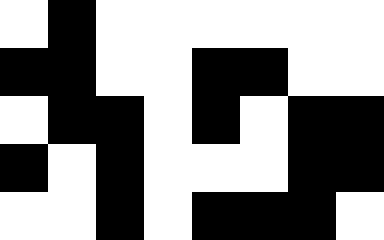[["white", "black", "white", "white", "white", "white", "white", "white"], ["black", "black", "white", "white", "black", "black", "white", "white"], ["white", "black", "black", "white", "black", "white", "black", "black"], ["black", "white", "black", "white", "white", "white", "black", "black"], ["white", "white", "black", "white", "black", "black", "black", "white"]]